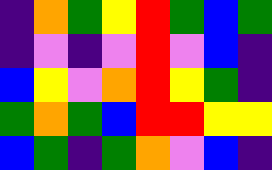[["indigo", "orange", "green", "yellow", "red", "green", "blue", "green"], ["indigo", "violet", "indigo", "violet", "red", "violet", "blue", "indigo"], ["blue", "yellow", "violet", "orange", "red", "yellow", "green", "indigo"], ["green", "orange", "green", "blue", "red", "red", "yellow", "yellow"], ["blue", "green", "indigo", "green", "orange", "violet", "blue", "indigo"]]